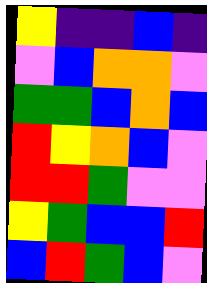[["yellow", "indigo", "indigo", "blue", "indigo"], ["violet", "blue", "orange", "orange", "violet"], ["green", "green", "blue", "orange", "blue"], ["red", "yellow", "orange", "blue", "violet"], ["red", "red", "green", "violet", "violet"], ["yellow", "green", "blue", "blue", "red"], ["blue", "red", "green", "blue", "violet"]]